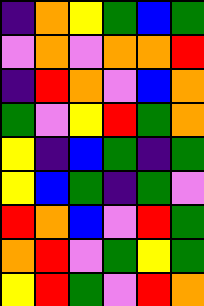[["indigo", "orange", "yellow", "green", "blue", "green"], ["violet", "orange", "violet", "orange", "orange", "red"], ["indigo", "red", "orange", "violet", "blue", "orange"], ["green", "violet", "yellow", "red", "green", "orange"], ["yellow", "indigo", "blue", "green", "indigo", "green"], ["yellow", "blue", "green", "indigo", "green", "violet"], ["red", "orange", "blue", "violet", "red", "green"], ["orange", "red", "violet", "green", "yellow", "green"], ["yellow", "red", "green", "violet", "red", "orange"]]